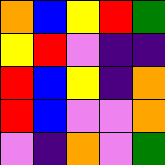[["orange", "blue", "yellow", "red", "green"], ["yellow", "red", "violet", "indigo", "indigo"], ["red", "blue", "yellow", "indigo", "orange"], ["red", "blue", "violet", "violet", "orange"], ["violet", "indigo", "orange", "violet", "green"]]